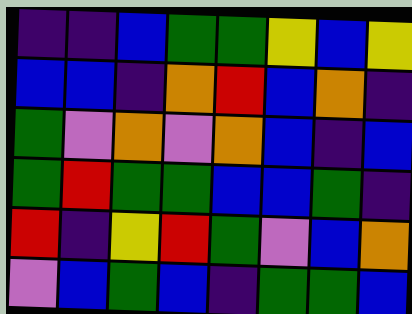[["indigo", "indigo", "blue", "green", "green", "yellow", "blue", "yellow"], ["blue", "blue", "indigo", "orange", "red", "blue", "orange", "indigo"], ["green", "violet", "orange", "violet", "orange", "blue", "indigo", "blue"], ["green", "red", "green", "green", "blue", "blue", "green", "indigo"], ["red", "indigo", "yellow", "red", "green", "violet", "blue", "orange"], ["violet", "blue", "green", "blue", "indigo", "green", "green", "blue"]]